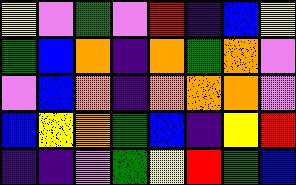[["yellow", "violet", "green", "violet", "red", "indigo", "blue", "yellow"], ["green", "blue", "orange", "indigo", "orange", "green", "orange", "violet"], ["violet", "blue", "orange", "indigo", "orange", "orange", "orange", "violet"], ["blue", "yellow", "orange", "green", "blue", "indigo", "yellow", "red"], ["indigo", "indigo", "violet", "green", "yellow", "red", "green", "blue"]]